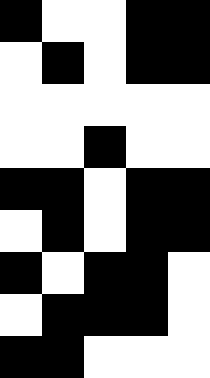[["black", "white", "white", "black", "black"], ["white", "black", "white", "black", "black"], ["white", "white", "white", "white", "white"], ["white", "white", "black", "white", "white"], ["black", "black", "white", "black", "black"], ["white", "black", "white", "black", "black"], ["black", "white", "black", "black", "white"], ["white", "black", "black", "black", "white"], ["black", "black", "white", "white", "white"]]